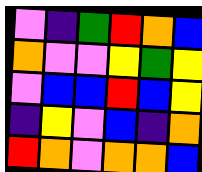[["violet", "indigo", "green", "red", "orange", "blue"], ["orange", "violet", "violet", "yellow", "green", "yellow"], ["violet", "blue", "blue", "red", "blue", "yellow"], ["indigo", "yellow", "violet", "blue", "indigo", "orange"], ["red", "orange", "violet", "orange", "orange", "blue"]]